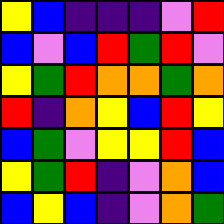[["yellow", "blue", "indigo", "indigo", "indigo", "violet", "red"], ["blue", "violet", "blue", "red", "green", "red", "violet"], ["yellow", "green", "red", "orange", "orange", "green", "orange"], ["red", "indigo", "orange", "yellow", "blue", "red", "yellow"], ["blue", "green", "violet", "yellow", "yellow", "red", "blue"], ["yellow", "green", "red", "indigo", "violet", "orange", "blue"], ["blue", "yellow", "blue", "indigo", "violet", "orange", "green"]]